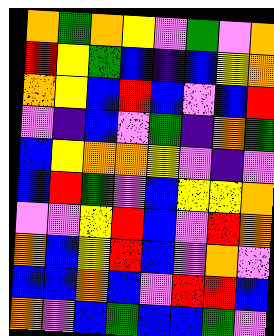[["orange", "green", "orange", "yellow", "violet", "green", "violet", "orange"], ["red", "yellow", "green", "blue", "indigo", "blue", "yellow", "orange"], ["orange", "yellow", "blue", "red", "blue", "violet", "blue", "red"], ["violet", "indigo", "blue", "violet", "green", "indigo", "orange", "green"], ["blue", "yellow", "orange", "orange", "yellow", "violet", "indigo", "violet"], ["blue", "red", "green", "violet", "blue", "yellow", "yellow", "orange"], ["violet", "violet", "yellow", "red", "blue", "violet", "red", "orange"], ["orange", "blue", "yellow", "red", "blue", "violet", "orange", "violet"], ["blue", "blue", "orange", "blue", "violet", "red", "red", "blue"], ["orange", "violet", "blue", "green", "blue", "blue", "green", "violet"]]